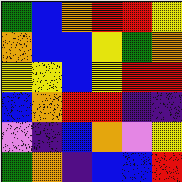[["green", "blue", "orange", "red", "red", "yellow"], ["orange", "blue", "blue", "yellow", "green", "orange"], ["yellow", "yellow", "blue", "yellow", "red", "red"], ["blue", "orange", "red", "red", "indigo", "indigo"], ["violet", "indigo", "blue", "orange", "violet", "yellow"], ["green", "orange", "indigo", "blue", "blue", "red"]]